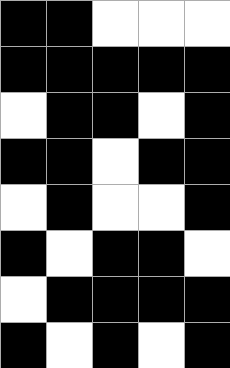[["black", "black", "white", "white", "white"], ["black", "black", "black", "black", "black"], ["white", "black", "black", "white", "black"], ["black", "black", "white", "black", "black"], ["white", "black", "white", "white", "black"], ["black", "white", "black", "black", "white"], ["white", "black", "black", "black", "black"], ["black", "white", "black", "white", "black"]]